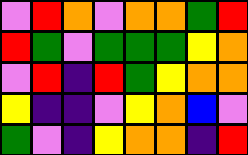[["violet", "red", "orange", "violet", "orange", "orange", "green", "red"], ["red", "green", "violet", "green", "green", "green", "yellow", "orange"], ["violet", "red", "indigo", "red", "green", "yellow", "orange", "orange"], ["yellow", "indigo", "indigo", "violet", "yellow", "orange", "blue", "violet"], ["green", "violet", "indigo", "yellow", "orange", "orange", "indigo", "red"]]